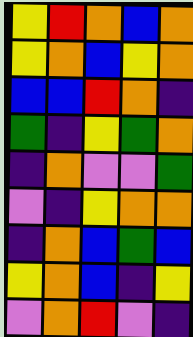[["yellow", "red", "orange", "blue", "orange"], ["yellow", "orange", "blue", "yellow", "orange"], ["blue", "blue", "red", "orange", "indigo"], ["green", "indigo", "yellow", "green", "orange"], ["indigo", "orange", "violet", "violet", "green"], ["violet", "indigo", "yellow", "orange", "orange"], ["indigo", "orange", "blue", "green", "blue"], ["yellow", "orange", "blue", "indigo", "yellow"], ["violet", "orange", "red", "violet", "indigo"]]